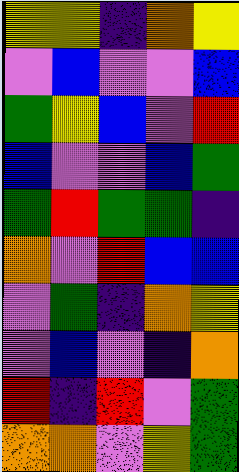[["yellow", "yellow", "indigo", "orange", "yellow"], ["violet", "blue", "violet", "violet", "blue"], ["green", "yellow", "blue", "violet", "red"], ["blue", "violet", "violet", "blue", "green"], ["green", "red", "green", "green", "indigo"], ["orange", "violet", "red", "blue", "blue"], ["violet", "green", "indigo", "orange", "yellow"], ["violet", "blue", "violet", "indigo", "orange"], ["red", "indigo", "red", "violet", "green"], ["orange", "orange", "violet", "yellow", "green"]]